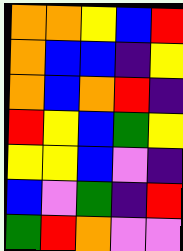[["orange", "orange", "yellow", "blue", "red"], ["orange", "blue", "blue", "indigo", "yellow"], ["orange", "blue", "orange", "red", "indigo"], ["red", "yellow", "blue", "green", "yellow"], ["yellow", "yellow", "blue", "violet", "indigo"], ["blue", "violet", "green", "indigo", "red"], ["green", "red", "orange", "violet", "violet"]]